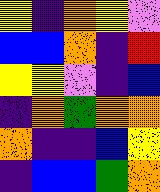[["yellow", "indigo", "orange", "yellow", "violet"], ["blue", "blue", "orange", "indigo", "red"], ["yellow", "yellow", "violet", "indigo", "blue"], ["indigo", "orange", "green", "orange", "orange"], ["orange", "indigo", "indigo", "blue", "yellow"], ["indigo", "blue", "blue", "green", "orange"]]